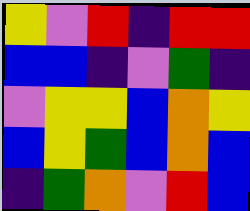[["yellow", "violet", "red", "indigo", "red", "red"], ["blue", "blue", "indigo", "violet", "green", "indigo"], ["violet", "yellow", "yellow", "blue", "orange", "yellow"], ["blue", "yellow", "green", "blue", "orange", "blue"], ["indigo", "green", "orange", "violet", "red", "blue"]]